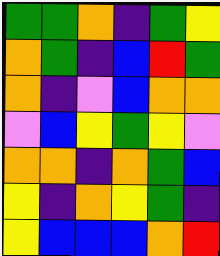[["green", "green", "orange", "indigo", "green", "yellow"], ["orange", "green", "indigo", "blue", "red", "green"], ["orange", "indigo", "violet", "blue", "orange", "orange"], ["violet", "blue", "yellow", "green", "yellow", "violet"], ["orange", "orange", "indigo", "orange", "green", "blue"], ["yellow", "indigo", "orange", "yellow", "green", "indigo"], ["yellow", "blue", "blue", "blue", "orange", "red"]]